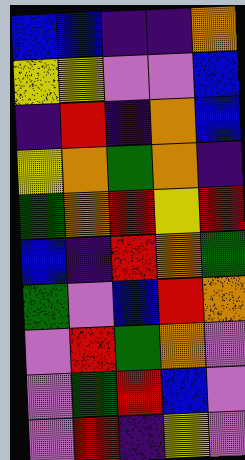[["blue", "blue", "indigo", "indigo", "orange"], ["yellow", "yellow", "violet", "violet", "blue"], ["indigo", "red", "indigo", "orange", "blue"], ["yellow", "orange", "green", "orange", "indigo"], ["green", "orange", "red", "yellow", "red"], ["blue", "indigo", "red", "orange", "green"], ["green", "violet", "blue", "red", "orange"], ["violet", "red", "green", "orange", "violet"], ["violet", "green", "red", "blue", "violet"], ["violet", "red", "indigo", "yellow", "violet"]]